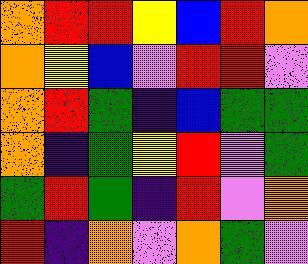[["orange", "red", "red", "yellow", "blue", "red", "orange"], ["orange", "yellow", "blue", "violet", "red", "red", "violet"], ["orange", "red", "green", "indigo", "blue", "green", "green"], ["orange", "indigo", "green", "yellow", "red", "violet", "green"], ["green", "red", "green", "indigo", "red", "violet", "orange"], ["red", "indigo", "orange", "violet", "orange", "green", "violet"]]